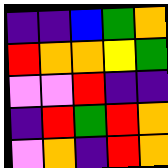[["indigo", "indigo", "blue", "green", "orange"], ["red", "orange", "orange", "yellow", "green"], ["violet", "violet", "red", "indigo", "indigo"], ["indigo", "red", "green", "red", "orange"], ["violet", "orange", "indigo", "red", "orange"]]